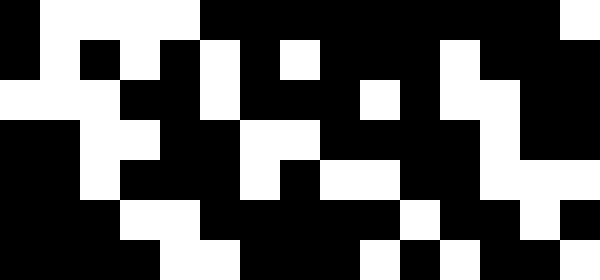[["black", "white", "white", "white", "white", "black", "black", "black", "black", "black", "black", "black", "black", "black", "white"], ["black", "white", "black", "white", "black", "white", "black", "white", "black", "black", "black", "white", "black", "black", "black"], ["white", "white", "white", "black", "black", "white", "black", "black", "black", "white", "black", "white", "white", "black", "black"], ["black", "black", "white", "white", "black", "black", "white", "white", "black", "black", "black", "black", "white", "black", "black"], ["black", "black", "white", "black", "black", "black", "white", "black", "white", "white", "black", "black", "white", "white", "white"], ["black", "black", "black", "white", "white", "black", "black", "black", "black", "black", "white", "black", "black", "white", "black"], ["black", "black", "black", "black", "white", "white", "black", "black", "black", "white", "black", "white", "black", "black", "white"]]